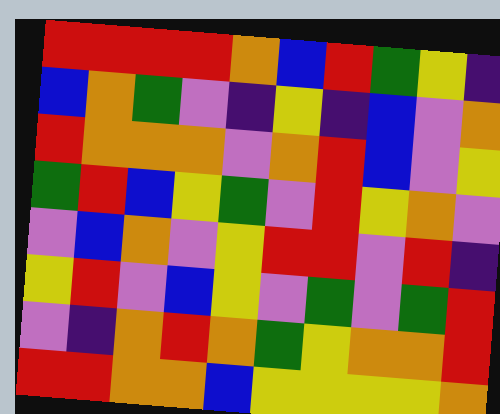[["red", "red", "red", "red", "orange", "blue", "red", "green", "yellow", "indigo"], ["blue", "orange", "green", "violet", "indigo", "yellow", "indigo", "blue", "violet", "orange"], ["red", "orange", "orange", "orange", "violet", "orange", "red", "blue", "violet", "yellow"], ["green", "red", "blue", "yellow", "green", "violet", "red", "yellow", "orange", "violet"], ["violet", "blue", "orange", "violet", "yellow", "red", "red", "violet", "red", "indigo"], ["yellow", "red", "violet", "blue", "yellow", "violet", "green", "violet", "green", "red"], ["violet", "indigo", "orange", "red", "orange", "green", "yellow", "orange", "orange", "red"], ["red", "red", "orange", "orange", "blue", "yellow", "yellow", "yellow", "yellow", "orange"]]